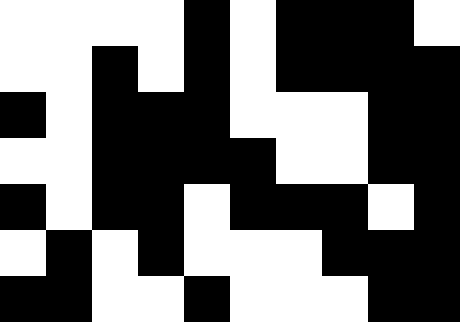[["white", "white", "white", "white", "black", "white", "black", "black", "black", "white"], ["white", "white", "black", "white", "black", "white", "black", "black", "black", "black"], ["black", "white", "black", "black", "black", "white", "white", "white", "black", "black"], ["white", "white", "black", "black", "black", "black", "white", "white", "black", "black"], ["black", "white", "black", "black", "white", "black", "black", "black", "white", "black"], ["white", "black", "white", "black", "white", "white", "white", "black", "black", "black"], ["black", "black", "white", "white", "black", "white", "white", "white", "black", "black"]]